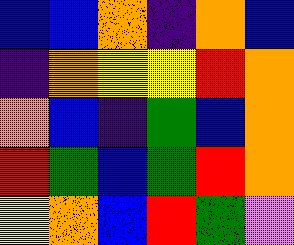[["blue", "blue", "orange", "indigo", "orange", "blue"], ["indigo", "orange", "yellow", "yellow", "red", "orange"], ["orange", "blue", "indigo", "green", "blue", "orange"], ["red", "green", "blue", "green", "red", "orange"], ["yellow", "orange", "blue", "red", "green", "violet"]]